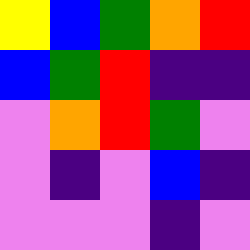[["yellow", "blue", "green", "orange", "red"], ["blue", "green", "red", "indigo", "indigo"], ["violet", "orange", "red", "green", "violet"], ["violet", "indigo", "violet", "blue", "indigo"], ["violet", "violet", "violet", "indigo", "violet"]]